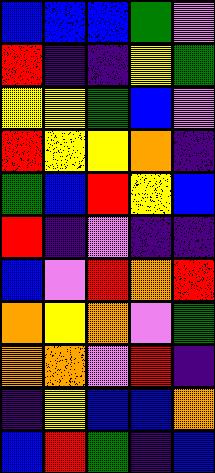[["blue", "blue", "blue", "green", "violet"], ["red", "indigo", "indigo", "yellow", "green"], ["yellow", "yellow", "green", "blue", "violet"], ["red", "yellow", "yellow", "orange", "indigo"], ["green", "blue", "red", "yellow", "blue"], ["red", "indigo", "violet", "indigo", "indigo"], ["blue", "violet", "red", "orange", "red"], ["orange", "yellow", "orange", "violet", "green"], ["orange", "orange", "violet", "red", "indigo"], ["indigo", "yellow", "blue", "blue", "orange"], ["blue", "red", "green", "indigo", "blue"]]